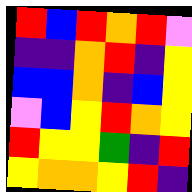[["red", "blue", "red", "orange", "red", "violet"], ["indigo", "indigo", "orange", "red", "indigo", "yellow"], ["blue", "blue", "orange", "indigo", "blue", "yellow"], ["violet", "blue", "yellow", "red", "orange", "yellow"], ["red", "yellow", "yellow", "green", "indigo", "red"], ["yellow", "orange", "orange", "yellow", "red", "indigo"]]